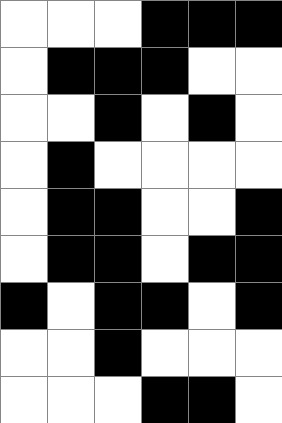[["white", "white", "white", "black", "black", "black"], ["white", "black", "black", "black", "white", "white"], ["white", "white", "black", "white", "black", "white"], ["white", "black", "white", "white", "white", "white"], ["white", "black", "black", "white", "white", "black"], ["white", "black", "black", "white", "black", "black"], ["black", "white", "black", "black", "white", "black"], ["white", "white", "black", "white", "white", "white"], ["white", "white", "white", "black", "black", "white"]]